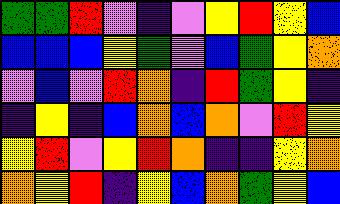[["green", "green", "red", "violet", "indigo", "violet", "yellow", "red", "yellow", "blue"], ["blue", "blue", "blue", "yellow", "green", "violet", "blue", "green", "yellow", "orange"], ["violet", "blue", "violet", "red", "orange", "indigo", "red", "green", "yellow", "indigo"], ["indigo", "yellow", "indigo", "blue", "orange", "blue", "orange", "violet", "red", "yellow"], ["yellow", "red", "violet", "yellow", "red", "orange", "indigo", "indigo", "yellow", "orange"], ["orange", "yellow", "red", "indigo", "yellow", "blue", "orange", "green", "yellow", "blue"]]